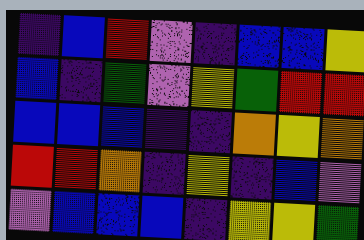[["indigo", "blue", "red", "violet", "indigo", "blue", "blue", "yellow"], ["blue", "indigo", "green", "violet", "yellow", "green", "red", "red"], ["blue", "blue", "blue", "indigo", "indigo", "orange", "yellow", "orange"], ["red", "red", "orange", "indigo", "yellow", "indigo", "blue", "violet"], ["violet", "blue", "blue", "blue", "indigo", "yellow", "yellow", "green"]]